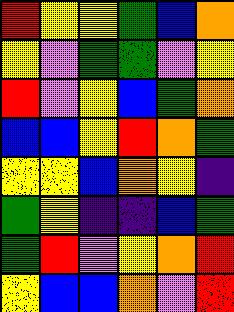[["red", "yellow", "yellow", "green", "blue", "orange"], ["yellow", "violet", "green", "green", "violet", "yellow"], ["red", "violet", "yellow", "blue", "green", "orange"], ["blue", "blue", "yellow", "red", "orange", "green"], ["yellow", "yellow", "blue", "orange", "yellow", "indigo"], ["green", "yellow", "indigo", "indigo", "blue", "green"], ["green", "red", "violet", "yellow", "orange", "red"], ["yellow", "blue", "blue", "orange", "violet", "red"]]